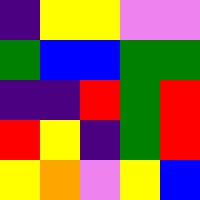[["indigo", "yellow", "yellow", "violet", "violet"], ["green", "blue", "blue", "green", "green"], ["indigo", "indigo", "red", "green", "red"], ["red", "yellow", "indigo", "green", "red"], ["yellow", "orange", "violet", "yellow", "blue"]]